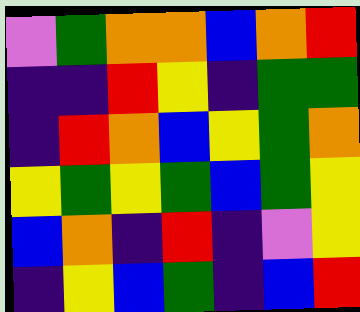[["violet", "green", "orange", "orange", "blue", "orange", "red"], ["indigo", "indigo", "red", "yellow", "indigo", "green", "green"], ["indigo", "red", "orange", "blue", "yellow", "green", "orange"], ["yellow", "green", "yellow", "green", "blue", "green", "yellow"], ["blue", "orange", "indigo", "red", "indigo", "violet", "yellow"], ["indigo", "yellow", "blue", "green", "indigo", "blue", "red"]]